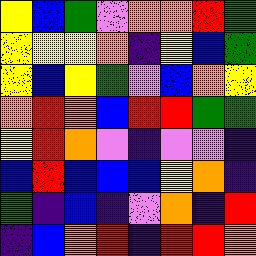[["yellow", "blue", "green", "violet", "orange", "orange", "red", "green"], ["yellow", "yellow", "yellow", "orange", "indigo", "yellow", "blue", "green"], ["yellow", "blue", "yellow", "green", "violet", "blue", "orange", "yellow"], ["orange", "red", "orange", "blue", "red", "red", "green", "green"], ["yellow", "red", "orange", "violet", "indigo", "violet", "violet", "indigo"], ["blue", "red", "blue", "blue", "blue", "yellow", "orange", "indigo"], ["green", "indigo", "blue", "indigo", "violet", "orange", "indigo", "red"], ["indigo", "blue", "orange", "red", "indigo", "red", "red", "orange"]]